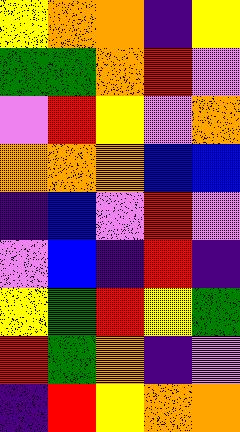[["yellow", "orange", "orange", "indigo", "yellow"], ["green", "green", "orange", "red", "violet"], ["violet", "red", "yellow", "violet", "orange"], ["orange", "orange", "orange", "blue", "blue"], ["indigo", "blue", "violet", "red", "violet"], ["violet", "blue", "indigo", "red", "indigo"], ["yellow", "green", "red", "yellow", "green"], ["red", "green", "orange", "indigo", "violet"], ["indigo", "red", "yellow", "orange", "orange"]]